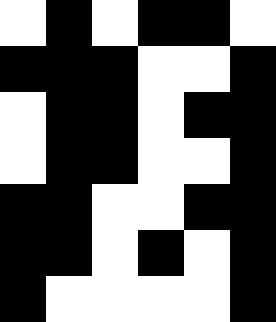[["white", "black", "white", "black", "black", "white"], ["black", "black", "black", "white", "white", "black"], ["white", "black", "black", "white", "black", "black"], ["white", "black", "black", "white", "white", "black"], ["black", "black", "white", "white", "black", "black"], ["black", "black", "white", "black", "white", "black"], ["black", "white", "white", "white", "white", "black"]]